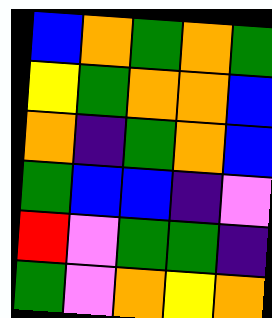[["blue", "orange", "green", "orange", "green"], ["yellow", "green", "orange", "orange", "blue"], ["orange", "indigo", "green", "orange", "blue"], ["green", "blue", "blue", "indigo", "violet"], ["red", "violet", "green", "green", "indigo"], ["green", "violet", "orange", "yellow", "orange"]]